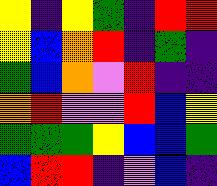[["yellow", "indigo", "yellow", "green", "indigo", "red", "red"], ["yellow", "blue", "orange", "red", "indigo", "green", "indigo"], ["green", "blue", "orange", "violet", "red", "indigo", "indigo"], ["orange", "red", "violet", "violet", "red", "blue", "yellow"], ["green", "green", "green", "yellow", "blue", "blue", "green"], ["blue", "red", "red", "indigo", "violet", "blue", "indigo"]]